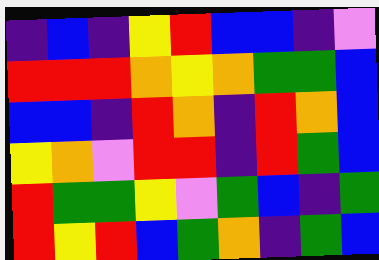[["indigo", "blue", "indigo", "yellow", "red", "blue", "blue", "indigo", "violet"], ["red", "red", "red", "orange", "yellow", "orange", "green", "green", "blue"], ["blue", "blue", "indigo", "red", "orange", "indigo", "red", "orange", "blue"], ["yellow", "orange", "violet", "red", "red", "indigo", "red", "green", "blue"], ["red", "green", "green", "yellow", "violet", "green", "blue", "indigo", "green"], ["red", "yellow", "red", "blue", "green", "orange", "indigo", "green", "blue"]]